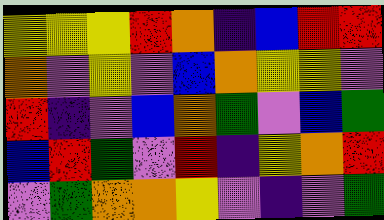[["yellow", "yellow", "yellow", "red", "orange", "indigo", "blue", "red", "red"], ["orange", "violet", "yellow", "violet", "blue", "orange", "yellow", "yellow", "violet"], ["red", "indigo", "violet", "blue", "orange", "green", "violet", "blue", "green"], ["blue", "red", "green", "violet", "red", "indigo", "yellow", "orange", "red"], ["violet", "green", "orange", "orange", "yellow", "violet", "indigo", "violet", "green"]]